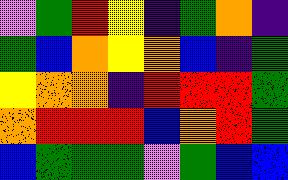[["violet", "green", "red", "yellow", "indigo", "green", "orange", "indigo"], ["green", "blue", "orange", "yellow", "orange", "blue", "indigo", "green"], ["yellow", "orange", "orange", "indigo", "red", "red", "red", "green"], ["orange", "red", "red", "red", "blue", "orange", "red", "green"], ["blue", "green", "green", "green", "violet", "green", "blue", "blue"]]